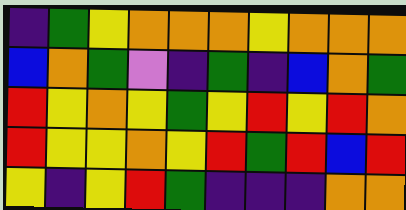[["indigo", "green", "yellow", "orange", "orange", "orange", "yellow", "orange", "orange", "orange"], ["blue", "orange", "green", "violet", "indigo", "green", "indigo", "blue", "orange", "green"], ["red", "yellow", "orange", "yellow", "green", "yellow", "red", "yellow", "red", "orange"], ["red", "yellow", "yellow", "orange", "yellow", "red", "green", "red", "blue", "red"], ["yellow", "indigo", "yellow", "red", "green", "indigo", "indigo", "indigo", "orange", "orange"]]